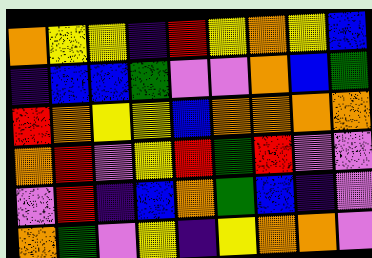[["orange", "yellow", "yellow", "indigo", "red", "yellow", "orange", "yellow", "blue"], ["indigo", "blue", "blue", "green", "violet", "violet", "orange", "blue", "green"], ["red", "orange", "yellow", "yellow", "blue", "orange", "orange", "orange", "orange"], ["orange", "red", "violet", "yellow", "red", "green", "red", "violet", "violet"], ["violet", "red", "indigo", "blue", "orange", "green", "blue", "indigo", "violet"], ["orange", "green", "violet", "yellow", "indigo", "yellow", "orange", "orange", "violet"]]